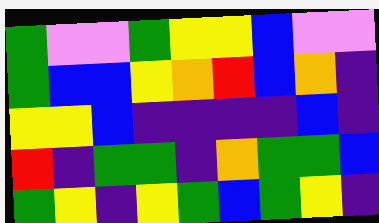[["green", "violet", "violet", "green", "yellow", "yellow", "blue", "violet", "violet"], ["green", "blue", "blue", "yellow", "orange", "red", "blue", "orange", "indigo"], ["yellow", "yellow", "blue", "indigo", "indigo", "indigo", "indigo", "blue", "indigo"], ["red", "indigo", "green", "green", "indigo", "orange", "green", "green", "blue"], ["green", "yellow", "indigo", "yellow", "green", "blue", "green", "yellow", "indigo"]]